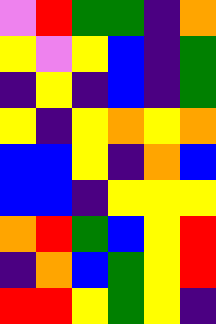[["violet", "red", "green", "green", "indigo", "orange"], ["yellow", "violet", "yellow", "blue", "indigo", "green"], ["indigo", "yellow", "indigo", "blue", "indigo", "green"], ["yellow", "indigo", "yellow", "orange", "yellow", "orange"], ["blue", "blue", "yellow", "indigo", "orange", "blue"], ["blue", "blue", "indigo", "yellow", "yellow", "yellow"], ["orange", "red", "green", "blue", "yellow", "red"], ["indigo", "orange", "blue", "green", "yellow", "red"], ["red", "red", "yellow", "green", "yellow", "indigo"]]